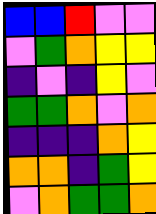[["blue", "blue", "red", "violet", "violet"], ["violet", "green", "orange", "yellow", "yellow"], ["indigo", "violet", "indigo", "yellow", "violet"], ["green", "green", "orange", "violet", "orange"], ["indigo", "indigo", "indigo", "orange", "yellow"], ["orange", "orange", "indigo", "green", "yellow"], ["violet", "orange", "green", "green", "orange"]]